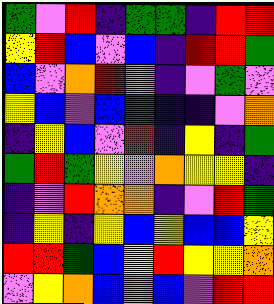[["green", "violet", "red", "indigo", "green", "green", "indigo", "red", "red"], ["yellow", "red", "blue", "violet", "blue", "indigo", "red", "red", "green"], ["blue", "violet", "orange", "red", "violet", "indigo", "violet", "green", "violet"], ["yellow", "blue", "violet", "blue", "green", "indigo", "indigo", "violet", "orange"], ["indigo", "yellow", "blue", "violet", "red", "indigo", "yellow", "indigo", "green"], ["green", "red", "green", "yellow", "violet", "orange", "yellow", "yellow", "indigo"], ["indigo", "violet", "red", "orange", "orange", "indigo", "violet", "red", "green"], ["indigo", "yellow", "indigo", "yellow", "blue", "yellow", "blue", "blue", "yellow"], ["red", "red", "green", "blue", "yellow", "red", "yellow", "yellow", "orange"], ["violet", "yellow", "orange", "blue", "violet", "blue", "violet", "red", "red"]]